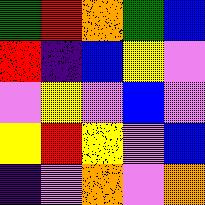[["green", "red", "orange", "green", "blue"], ["red", "indigo", "blue", "yellow", "violet"], ["violet", "yellow", "violet", "blue", "violet"], ["yellow", "red", "yellow", "violet", "blue"], ["indigo", "violet", "orange", "violet", "orange"]]